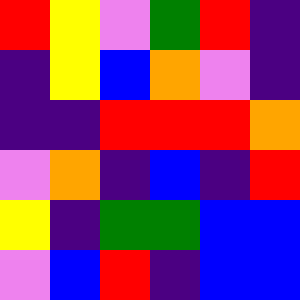[["red", "yellow", "violet", "green", "red", "indigo"], ["indigo", "yellow", "blue", "orange", "violet", "indigo"], ["indigo", "indigo", "red", "red", "red", "orange"], ["violet", "orange", "indigo", "blue", "indigo", "red"], ["yellow", "indigo", "green", "green", "blue", "blue"], ["violet", "blue", "red", "indigo", "blue", "blue"]]